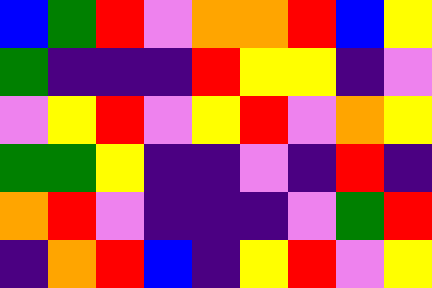[["blue", "green", "red", "violet", "orange", "orange", "red", "blue", "yellow"], ["green", "indigo", "indigo", "indigo", "red", "yellow", "yellow", "indigo", "violet"], ["violet", "yellow", "red", "violet", "yellow", "red", "violet", "orange", "yellow"], ["green", "green", "yellow", "indigo", "indigo", "violet", "indigo", "red", "indigo"], ["orange", "red", "violet", "indigo", "indigo", "indigo", "violet", "green", "red"], ["indigo", "orange", "red", "blue", "indigo", "yellow", "red", "violet", "yellow"]]